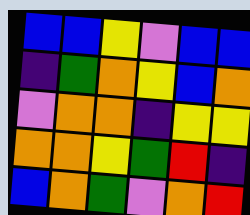[["blue", "blue", "yellow", "violet", "blue", "blue"], ["indigo", "green", "orange", "yellow", "blue", "orange"], ["violet", "orange", "orange", "indigo", "yellow", "yellow"], ["orange", "orange", "yellow", "green", "red", "indigo"], ["blue", "orange", "green", "violet", "orange", "red"]]